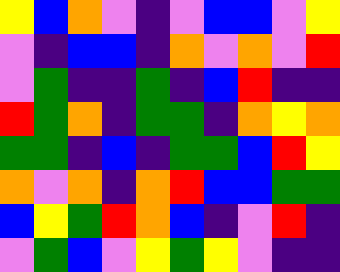[["yellow", "blue", "orange", "violet", "indigo", "violet", "blue", "blue", "violet", "yellow"], ["violet", "indigo", "blue", "blue", "indigo", "orange", "violet", "orange", "violet", "red"], ["violet", "green", "indigo", "indigo", "green", "indigo", "blue", "red", "indigo", "indigo"], ["red", "green", "orange", "indigo", "green", "green", "indigo", "orange", "yellow", "orange"], ["green", "green", "indigo", "blue", "indigo", "green", "green", "blue", "red", "yellow"], ["orange", "violet", "orange", "indigo", "orange", "red", "blue", "blue", "green", "green"], ["blue", "yellow", "green", "red", "orange", "blue", "indigo", "violet", "red", "indigo"], ["violet", "green", "blue", "violet", "yellow", "green", "yellow", "violet", "indigo", "indigo"]]